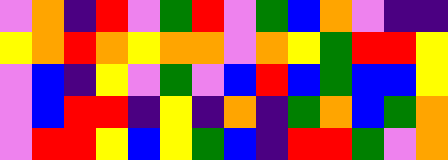[["violet", "orange", "indigo", "red", "violet", "green", "red", "violet", "green", "blue", "orange", "violet", "indigo", "indigo"], ["yellow", "orange", "red", "orange", "yellow", "orange", "orange", "violet", "orange", "yellow", "green", "red", "red", "yellow"], ["violet", "blue", "indigo", "yellow", "violet", "green", "violet", "blue", "red", "blue", "green", "blue", "blue", "yellow"], ["violet", "blue", "red", "red", "indigo", "yellow", "indigo", "orange", "indigo", "green", "orange", "blue", "green", "orange"], ["violet", "red", "red", "yellow", "blue", "yellow", "green", "blue", "indigo", "red", "red", "green", "violet", "orange"]]